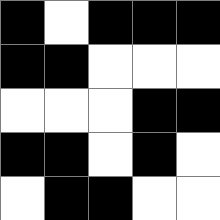[["black", "white", "black", "black", "black"], ["black", "black", "white", "white", "white"], ["white", "white", "white", "black", "black"], ["black", "black", "white", "black", "white"], ["white", "black", "black", "white", "white"]]